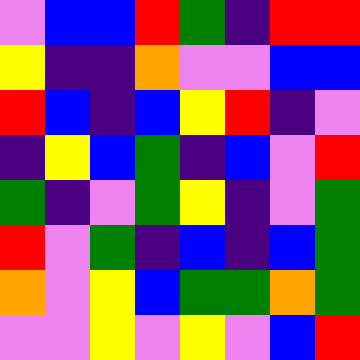[["violet", "blue", "blue", "red", "green", "indigo", "red", "red"], ["yellow", "indigo", "indigo", "orange", "violet", "violet", "blue", "blue"], ["red", "blue", "indigo", "blue", "yellow", "red", "indigo", "violet"], ["indigo", "yellow", "blue", "green", "indigo", "blue", "violet", "red"], ["green", "indigo", "violet", "green", "yellow", "indigo", "violet", "green"], ["red", "violet", "green", "indigo", "blue", "indigo", "blue", "green"], ["orange", "violet", "yellow", "blue", "green", "green", "orange", "green"], ["violet", "violet", "yellow", "violet", "yellow", "violet", "blue", "red"]]